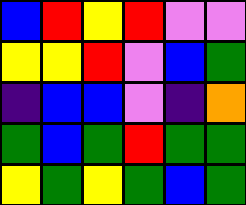[["blue", "red", "yellow", "red", "violet", "violet"], ["yellow", "yellow", "red", "violet", "blue", "green"], ["indigo", "blue", "blue", "violet", "indigo", "orange"], ["green", "blue", "green", "red", "green", "green"], ["yellow", "green", "yellow", "green", "blue", "green"]]